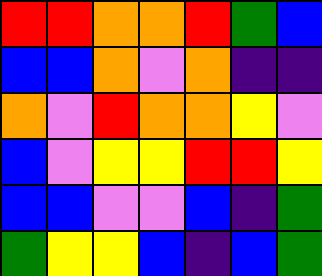[["red", "red", "orange", "orange", "red", "green", "blue"], ["blue", "blue", "orange", "violet", "orange", "indigo", "indigo"], ["orange", "violet", "red", "orange", "orange", "yellow", "violet"], ["blue", "violet", "yellow", "yellow", "red", "red", "yellow"], ["blue", "blue", "violet", "violet", "blue", "indigo", "green"], ["green", "yellow", "yellow", "blue", "indigo", "blue", "green"]]